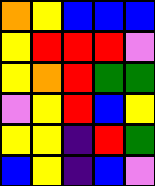[["orange", "yellow", "blue", "blue", "blue"], ["yellow", "red", "red", "red", "violet"], ["yellow", "orange", "red", "green", "green"], ["violet", "yellow", "red", "blue", "yellow"], ["yellow", "yellow", "indigo", "red", "green"], ["blue", "yellow", "indigo", "blue", "violet"]]